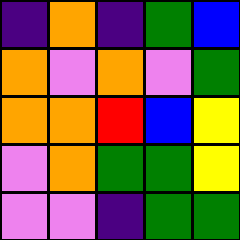[["indigo", "orange", "indigo", "green", "blue"], ["orange", "violet", "orange", "violet", "green"], ["orange", "orange", "red", "blue", "yellow"], ["violet", "orange", "green", "green", "yellow"], ["violet", "violet", "indigo", "green", "green"]]